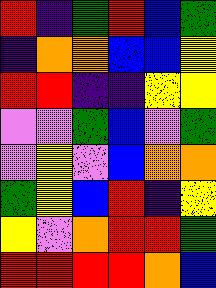[["red", "indigo", "green", "red", "blue", "green"], ["indigo", "orange", "orange", "blue", "blue", "yellow"], ["red", "red", "indigo", "indigo", "yellow", "yellow"], ["violet", "violet", "green", "blue", "violet", "green"], ["violet", "yellow", "violet", "blue", "orange", "orange"], ["green", "yellow", "blue", "red", "indigo", "yellow"], ["yellow", "violet", "orange", "red", "red", "green"], ["red", "red", "red", "red", "orange", "blue"]]